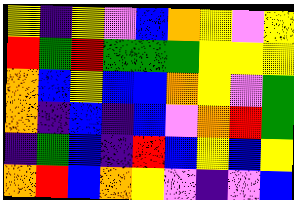[["yellow", "indigo", "yellow", "violet", "blue", "orange", "yellow", "violet", "yellow"], ["red", "green", "red", "green", "green", "green", "yellow", "yellow", "yellow"], ["orange", "blue", "yellow", "blue", "blue", "orange", "yellow", "violet", "green"], ["orange", "indigo", "blue", "indigo", "blue", "violet", "orange", "red", "green"], ["indigo", "green", "blue", "indigo", "red", "blue", "yellow", "blue", "yellow"], ["orange", "red", "blue", "orange", "yellow", "violet", "indigo", "violet", "blue"]]